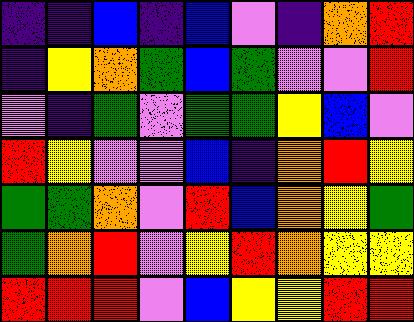[["indigo", "indigo", "blue", "indigo", "blue", "violet", "indigo", "orange", "red"], ["indigo", "yellow", "orange", "green", "blue", "green", "violet", "violet", "red"], ["violet", "indigo", "green", "violet", "green", "green", "yellow", "blue", "violet"], ["red", "yellow", "violet", "violet", "blue", "indigo", "orange", "red", "yellow"], ["green", "green", "orange", "violet", "red", "blue", "orange", "yellow", "green"], ["green", "orange", "red", "violet", "yellow", "red", "orange", "yellow", "yellow"], ["red", "red", "red", "violet", "blue", "yellow", "yellow", "red", "red"]]